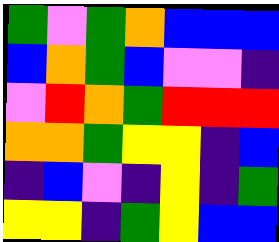[["green", "violet", "green", "orange", "blue", "blue", "blue"], ["blue", "orange", "green", "blue", "violet", "violet", "indigo"], ["violet", "red", "orange", "green", "red", "red", "red"], ["orange", "orange", "green", "yellow", "yellow", "indigo", "blue"], ["indigo", "blue", "violet", "indigo", "yellow", "indigo", "green"], ["yellow", "yellow", "indigo", "green", "yellow", "blue", "blue"]]